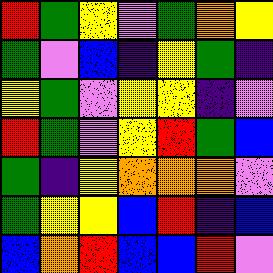[["red", "green", "yellow", "violet", "green", "orange", "yellow"], ["green", "violet", "blue", "indigo", "yellow", "green", "indigo"], ["yellow", "green", "violet", "yellow", "yellow", "indigo", "violet"], ["red", "green", "violet", "yellow", "red", "green", "blue"], ["green", "indigo", "yellow", "orange", "orange", "orange", "violet"], ["green", "yellow", "yellow", "blue", "red", "indigo", "blue"], ["blue", "orange", "red", "blue", "blue", "red", "violet"]]